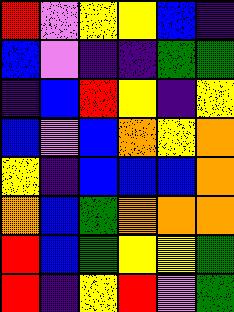[["red", "violet", "yellow", "yellow", "blue", "indigo"], ["blue", "violet", "indigo", "indigo", "green", "green"], ["indigo", "blue", "red", "yellow", "indigo", "yellow"], ["blue", "violet", "blue", "orange", "yellow", "orange"], ["yellow", "indigo", "blue", "blue", "blue", "orange"], ["orange", "blue", "green", "orange", "orange", "orange"], ["red", "blue", "green", "yellow", "yellow", "green"], ["red", "indigo", "yellow", "red", "violet", "green"]]